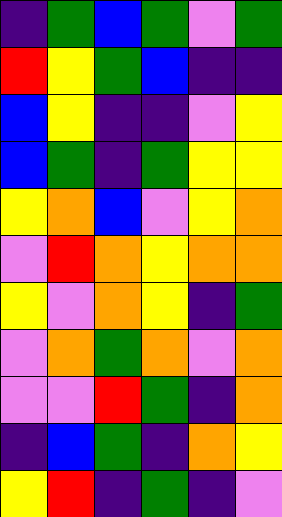[["indigo", "green", "blue", "green", "violet", "green"], ["red", "yellow", "green", "blue", "indigo", "indigo"], ["blue", "yellow", "indigo", "indigo", "violet", "yellow"], ["blue", "green", "indigo", "green", "yellow", "yellow"], ["yellow", "orange", "blue", "violet", "yellow", "orange"], ["violet", "red", "orange", "yellow", "orange", "orange"], ["yellow", "violet", "orange", "yellow", "indigo", "green"], ["violet", "orange", "green", "orange", "violet", "orange"], ["violet", "violet", "red", "green", "indigo", "orange"], ["indigo", "blue", "green", "indigo", "orange", "yellow"], ["yellow", "red", "indigo", "green", "indigo", "violet"]]